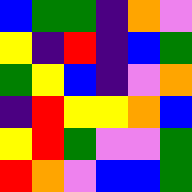[["blue", "green", "green", "indigo", "orange", "violet"], ["yellow", "indigo", "red", "indigo", "blue", "green"], ["green", "yellow", "blue", "indigo", "violet", "orange"], ["indigo", "red", "yellow", "yellow", "orange", "blue"], ["yellow", "red", "green", "violet", "violet", "green"], ["red", "orange", "violet", "blue", "blue", "green"]]